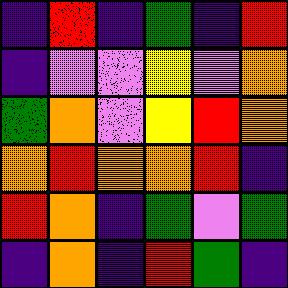[["indigo", "red", "indigo", "green", "indigo", "red"], ["indigo", "violet", "violet", "yellow", "violet", "orange"], ["green", "orange", "violet", "yellow", "red", "orange"], ["orange", "red", "orange", "orange", "red", "indigo"], ["red", "orange", "indigo", "green", "violet", "green"], ["indigo", "orange", "indigo", "red", "green", "indigo"]]